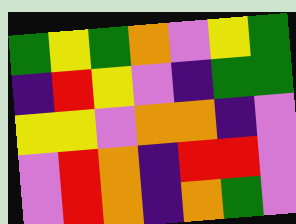[["green", "yellow", "green", "orange", "violet", "yellow", "green"], ["indigo", "red", "yellow", "violet", "indigo", "green", "green"], ["yellow", "yellow", "violet", "orange", "orange", "indigo", "violet"], ["violet", "red", "orange", "indigo", "red", "red", "violet"], ["violet", "red", "orange", "indigo", "orange", "green", "violet"]]